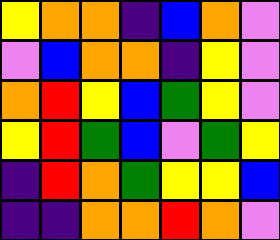[["yellow", "orange", "orange", "indigo", "blue", "orange", "violet"], ["violet", "blue", "orange", "orange", "indigo", "yellow", "violet"], ["orange", "red", "yellow", "blue", "green", "yellow", "violet"], ["yellow", "red", "green", "blue", "violet", "green", "yellow"], ["indigo", "red", "orange", "green", "yellow", "yellow", "blue"], ["indigo", "indigo", "orange", "orange", "red", "orange", "violet"]]